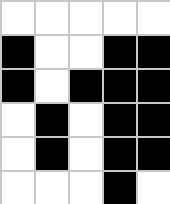[["white", "white", "white", "white", "white"], ["black", "white", "white", "black", "black"], ["black", "white", "black", "black", "black"], ["white", "black", "white", "black", "black"], ["white", "black", "white", "black", "black"], ["white", "white", "white", "black", "white"]]